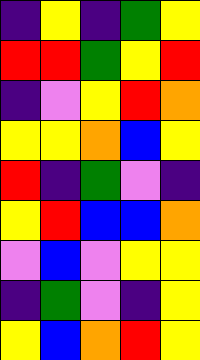[["indigo", "yellow", "indigo", "green", "yellow"], ["red", "red", "green", "yellow", "red"], ["indigo", "violet", "yellow", "red", "orange"], ["yellow", "yellow", "orange", "blue", "yellow"], ["red", "indigo", "green", "violet", "indigo"], ["yellow", "red", "blue", "blue", "orange"], ["violet", "blue", "violet", "yellow", "yellow"], ["indigo", "green", "violet", "indigo", "yellow"], ["yellow", "blue", "orange", "red", "yellow"]]